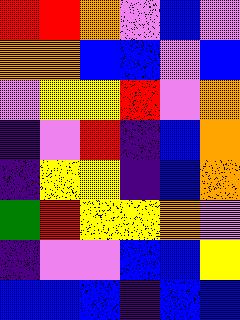[["red", "red", "orange", "violet", "blue", "violet"], ["orange", "orange", "blue", "blue", "violet", "blue"], ["violet", "yellow", "yellow", "red", "violet", "orange"], ["indigo", "violet", "red", "indigo", "blue", "orange"], ["indigo", "yellow", "yellow", "indigo", "blue", "orange"], ["green", "red", "yellow", "yellow", "orange", "violet"], ["indigo", "violet", "violet", "blue", "blue", "yellow"], ["blue", "blue", "blue", "indigo", "blue", "blue"]]